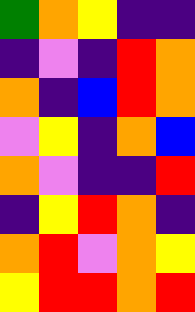[["green", "orange", "yellow", "indigo", "indigo"], ["indigo", "violet", "indigo", "red", "orange"], ["orange", "indigo", "blue", "red", "orange"], ["violet", "yellow", "indigo", "orange", "blue"], ["orange", "violet", "indigo", "indigo", "red"], ["indigo", "yellow", "red", "orange", "indigo"], ["orange", "red", "violet", "orange", "yellow"], ["yellow", "red", "red", "orange", "red"]]